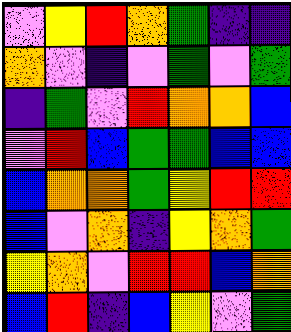[["violet", "yellow", "red", "orange", "green", "indigo", "indigo"], ["orange", "violet", "indigo", "violet", "green", "violet", "green"], ["indigo", "green", "violet", "red", "orange", "orange", "blue"], ["violet", "red", "blue", "green", "green", "blue", "blue"], ["blue", "orange", "orange", "green", "yellow", "red", "red"], ["blue", "violet", "orange", "indigo", "yellow", "orange", "green"], ["yellow", "orange", "violet", "red", "red", "blue", "orange"], ["blue", "red", "indigo", "blue", "yellow", "violet", "green"]]